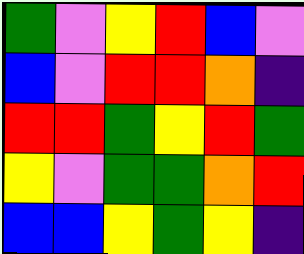[["green", "violet", "yellow", "red", "blue", "violet"], ["blue", "violet", "red", "red", "orange", "indigo"], ["red", "red", "green", "yellow", "red", "green"], ["yellow", "violet", "green", "green", "orange", "red"], ["blue", "blue", "yellow", "green", "yellow", "indigo"]]